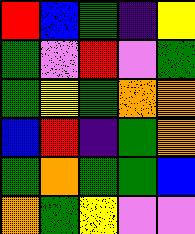[["red", "blue", "green", "indigo", "yellow"], ["green", "violet", "red", "violet", "green"], ["green", "yellow", "green", "orange", "orange"], ["blue", "red", "indigo", "green", "orange"], ["green", "orange", "green", "green", "blue"], ["orange", "green", "yellow", "violet", "violet"]]